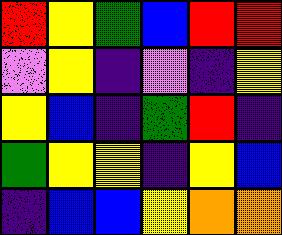[["red", "yellow", "green", "blue", "red", "red"], ["violet", "yellow", "indigo", "violet", "indigo", "yellow"], ["yellow", "blue", "indigo", "green", "red", "indigo"], ["green", "yellow", "yellow", "indigo", "yellow", "blue"], ["indigo", "blue", "blue", "yellow", "orange", "orange"]]